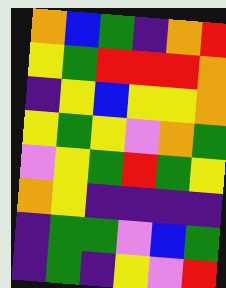[["orange", "blue", "green", "indigo", "orange", "red"], ["yellow", "green", "red", "red", "red", "orange"], ["indigo", "yellow", "blue", "yellow", "yellow", "orange"], ["yellow", "green", "yellow", "violet", "orange", "green"], ["violet", "yellow", "green", "red", "green", "yellow"], ["orange", "yellow", "indigo", "indigo", "indigo", "indigo"], ["indigo", "green", "green", "violet", "blue", "green"], ["indigo", "green", "indigo", "yellow", "violet", "red"]]